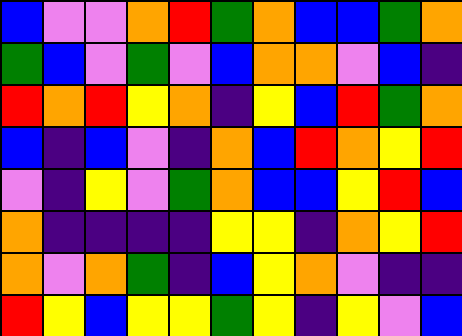[["blue", "violet", "violet", "orange", "red", "green", "orange", "blue", "blue", "green", "orange"], ["green", "blue", "violet", "green", "violet", "blue", "orange", "orange", "violet", "blue", "indigo"], ["red", "orange", "red", "yellow", "orange", "indigo", "yellow", "blue", "red", "green", "orange"], ["blue", "indigo", "blue", "violet", "indigo", "orange", "blue", "red", "orange", "yellow", "red"], ["violet", "indigo", "yellow", "violet", "green", "orange", "blue", "blue", "yellow", "red", "blue"], ["orange", "indigo", "indigo", "indigo", "indigo", "yellow", "yellow", "indigo", "orange", "yellow", "red"], ["orange", "violet", "orange", "green", "indigo", "blue", "yellow", "orange", "violet", "indigo", "indigo"], ["red", "yellow", "blue", "yellow", "yellow", "green", "yellow", "indigo", "yellow", "violet", "blue"]]